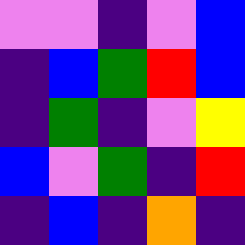[["violet", "violet", "indigo", "violet", "blue"], ["indigo", "blue", "green", "red", "blue"], ["indigo", "green", "indigo", "violet", "yellow"], ["blue", "violet", "green", "indigo", "red"], ["indigo", "blue", "indigo", "orange", "indigo"]]